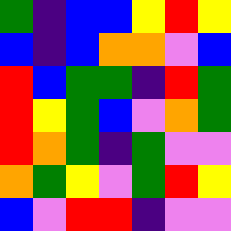[["green", "indigo", "blue", "blue", "yellow", "red", "yellow"], ["blue", "indigo", "blue", "orange", "orange", "violet", "blue"], ["red", "blue", "green", "green", "indigo", "red", "green"], ["red", "yellow", "green", "blue", "violet", "orange", "green"], ["red", "orange", "green", "indigo", "green", "violet", "violet"], ["orange", "green", "yellow", "violet", "green", "red", "yellow"], ["blue", "violet", "red", "red", "indigo", "violet", "violet"]]